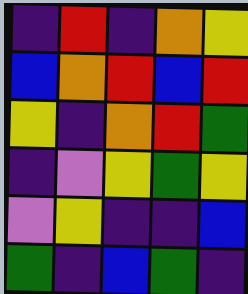[["indigo", "red", "indigo", "orange", "yellow"], ["blue", "orange", "red", "blue", "red"], ["yellow", "indigo", "orange", "red", "green"], ["indigo", "violet", "yellow", "green", "yellow"], ["violet", "yellow", "indigo", "indigo", "blue"], ["green", "indigo", "blue", "green", "indigo"]]